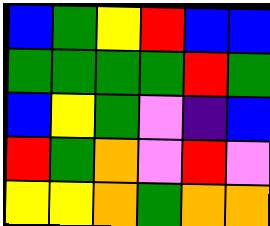[["blue", "green", "yellow", "red", "blue", "blue"], ["green", "green", "green", "green", "red", "green"], ["blue", "yellow", "green", "violet", "indigo", "blue"], ["red", "green", "orange", "violet", "red", "violet"], ["yellow", "yellow", "orange", "green", "orange", "orange"]]